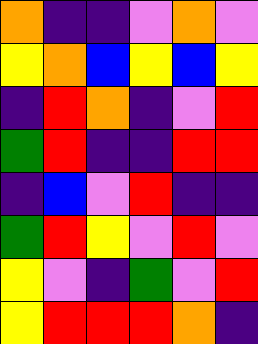[["orange", "indigo", "indigo", "violet", "orange", "violet"], ["yellow", "orange", "blue", "yellow", "blue", "yellow"], ["indigo", "red", "orange", "indigo", "violet", "red"], ["green", "red", "indigo", "indigo", "red", "red"], ["indigo", "blue", "violet", "red", "indigo", "indigo"], ["green", "red", "yellow", "violet", "red", "violet"], ["yellow", "violet", "indigo", "green", "violet", "red"], ["yellow", "red", "red", "red", "orange", "indigo"]]